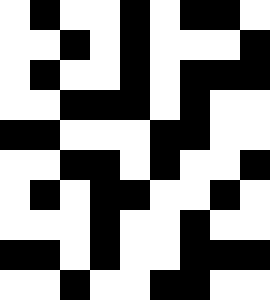[["white", "black", "white", "white", "black", "white", "black", "black", "white"], ["white", "white", "black", "white", "black", "white", "white", "white", "black"], ["white", "black", "white", "white", "black", "white", "black", "black", "black"], ["white", "white", "black", "black", "black", "white", "black", "white", "white"], ["black", "black", "white", "white", "white", "black", "black", "white", "white"], ["white", "white", "black", "black", "white", "black", "white", "white", "black"], ["white", "black", "white", "black", "black", "white", "white", "black", "white"], ["white", "white", "white", "black", "white", "white", "black", "white", "white"], ["black", "black", "white", "black", "white", "white", "black", "black", "black"], ["white", "white", "black", "white", "white", "black", "black", "white", "white"]]